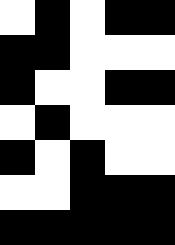[["white", "black", "white", "black", "black"], ["black", "black", "white", "white", "white"], ["black", "white", "white", "black", "black"], ["white", "black", "white", "white", "white"], ["black", "white", "black", "white", "white"], ["white", "white", "black", "black", "black"], ["black", "black", "black", "black", "black"]]